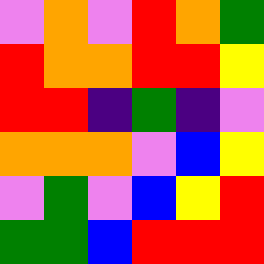[["violet", "orange", "violet", "red", "orange", "green"], ["red", "orange", "orange", "red", "red", "yellow"], ["red", "red", "indigo", "green", "indigo", "violet"], ["orange", "orange", "orange", "violet", "blue", "yellow"], ["violet", "green", "violet", "blue", "yellow", "red"], ["green", "green", "blue", "red", "red", "red"]]